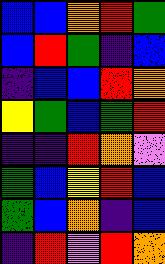[["blue", "blue", "orange", "red", "green"], ["blue", "red", "green", "indigo", "blue"], ["indigo", "blue", "blue", "red", "orange"], ["yellow", "green", "blue", "green", "red"], ["indigo", "indigo", "red", "orange", "violet"], ["green", "blue", "yellow", "red", "blue"], ["green", "blue", "orange", "indigo", "blue"], ["indigo", "red", "violet", "red", "orange"]]